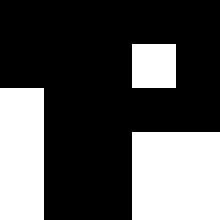[["black", "black", "black", "black", "black"], ["black", "black", "black", "white", "black"], ["white", "black", "black", "black", "black"], ["white", "black", "black", "white", "white"], ["white", "black", "black", "white", "white"]]